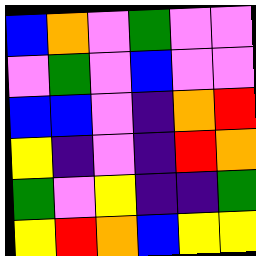[["blue", "orange", "violet", "green", "violet", "violet"], ["violet", "green", "violet", "blue", "violet", "violet"], ["blue", "blue", "violet", "indigo", "orange", "red"], ["yellow", "indigo", "violet", "indigo", "red", "orange"], ["green", "violet", "yellow", "indigo", "indigo", "green"], ["yellow", "red", "orange", "blue", "yellow", "yellow"]]